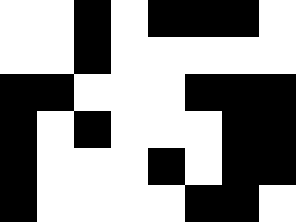[["white", "white", "black", "white", "black", "black", "black", "white"], ["white", "white", "black", "white", "white", "white", "white", "white"], ["black", "black", "white", "white", "white", "black", "black", "black"], ["black", "white", "black", "white", "white", "white", "black", "black"], ["black", "white", "white", "white", "black", "white", "black", "black"], ["black", "white", "white", "white", "white", "black", "black", "white"]]